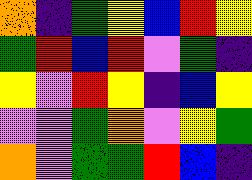[["orange", "indigo", "green", "yellow", "blue", "red", "yellow"], ["green", "red", "blue", "red", "violet", "green", "indigo"], ["yellow", "violet", "red", "yellow", "indigo", "blue", "yellow"], ["violet", "violet", "green", "orange", "violet", "yellow", "green"], ["orange", "violet", "green", "green", "red", "blue", "indigo"]]